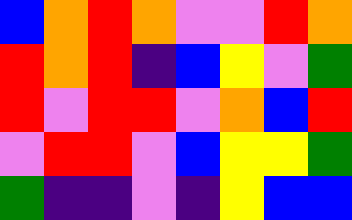[["blue", "orange", "red", "orange", "violet", "violet", "red", "orange"], ["red", "orange", "red", "indigo", "blue", "yellow", "violet", "green"], ["red", "violet", "red", "red", "violet", "orange", "blue", "red"], ["violet", "red", "red", "violet", "blue", "yellow", "yellow", "green"], ["green", "indigo", "indigo", "violet", "indigo", "yellow", "blue", "blue"]]